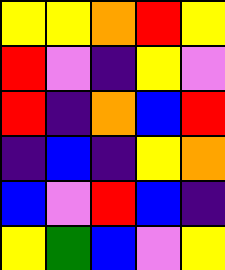[["yellow", "yellow", "orange", "red", "yellow"], ["red", "violet", "indigo", "yellow", "violet"], ["red", "indigo", "orange", "blue", "red"], ["indigo", "blue", "indigo", "yellow", "orange"], ["blue", "violet", "red", "blue", "indigo"], ["yellow", "green", "blue", "violet", "yellow"]]